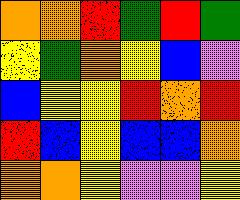[["orange", "orange", "red", "green", "red", "green"], ["yellow", "green", "orange", "yellow", "blue", "violet"], ["blue", "yellow", "yellow", "red", "orange", "red"], ["red", "blue", "yellow", "blue", "blue", "orange"], ["orange", "orange", "yellow", "violet", "violet", "yellow"]]